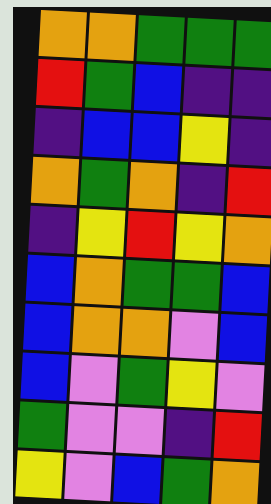[["orange", "orange", "green", "green", "green"], ["red", "green", "blue", "indigo", "indigo"], ["indigo", "blue", "blue", "yellow", "indigo"], ["orange", "green", "orange", "indigo", "red"], ["indigo", "yellow", "red", "yellow", "orange"], ["blue", "orange", "green", "green", "blue"], ["blue", "orange", "orange", "violet", "blue"], ["blue", "violet", "green", "yellow", "violet"], ["green", "violet", "violet", "indigo", "red"], ["yellow", "violet", "blue", "green", "orange"]]